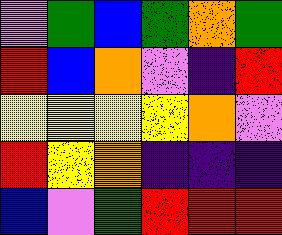[["violet", "green", "blue", "green", "orange", "green"], ["red", "blue", "orange", "violet", "indigo", "red"], ["yellow", "yellow", "yellow", "yellow", "orange", "violet"], ["red", "yellow", "orange", "indigo", "indigo", "indigo"], ["blue", "violet", "green", "red", "red", "red"]]